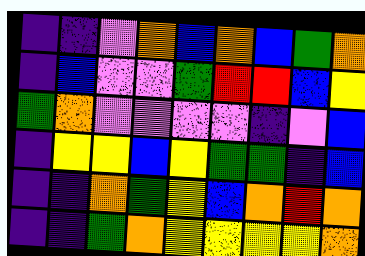[["indigo", "indigo", "violet", "orange", "blue", "orange", "blue", "green", "orange"], ["indigo", "blue", "violet", "violet", "green", "red", "red", "blue", "yellow"], ["green", "orange", "violet", "violet", "violet", "violet", "indigo", "violet", "blue"], ["indigo", "yellow", "yellow", "blue", "yellow", "green", "green", "indigo", "blue"], ["indigo", "indigo", "orange", "green", "yellow", "blue", "orange", "red", "orange"], ["indigo", "indigo", "green", "orange", "yellow", "yellow", "yellow", "yellow", "orange"]]